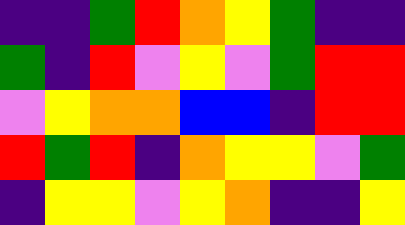[["indigo", "indigo", "green", "red", "orange", "yellow", "green", "indigo", "indigo"], ["green", "indigo", "red", "violet", "yellow", "violet", "green", "red", "red"], ["violet", "yellow", "orange", "orange", "blue", "blue", "indigo", "red", "red"], ["red", "green", "red", "indigo", "orange", "yellow", "yellow", "violet", "green"], ["indigo", "yellow", "yellow", "violet", "yellow", "orange", "indigo", "indigo", "yellow"]]